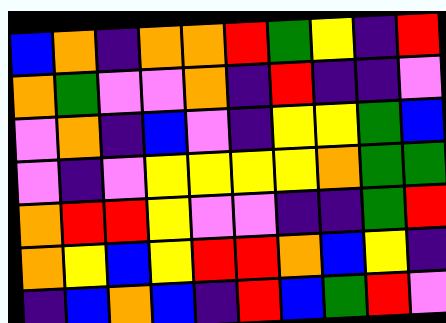[["blue", "orange", "indigo", "orange", "orange", "red", "green", "yellow", "indigo", "red"], ["orange", "green", "violet", "violet", "orange", "indigo", "red", "indigo", "indigo", "violet"], ["violet", "orange", "indigo", "blue", "violet", "indigo", "yellow", "yellow", "green", "blue"], ["violet", "indigo", "violet", "yellow", "yellow", "yellow", "yellow", "orange", "green", "green"], ["orange", "red", "red", "yellow", "violet", "violet", "indigo", "indigo", "green", "red"], ["orange", "yellow", "blue", "yellow", "red", "red", "orange", "blue", "yellow", "indigo"], ["indigo", "blue", "orange", "blue", "indigo", "red", "blue", "green", "red", "violet"]]